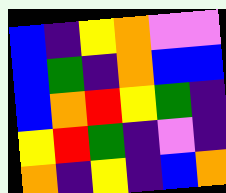[["blue", "indigo", "yellow", "orange", "violet", "violet"], ["blue", "green", "indigo", "orange", "blue", "blue"], ["blue", "orange", "red", "yellow", "green", "indigo"], ["yellow", "red", "green", "indigo", "violet", "indigo"], ["orange", "indigo", "yellow", "indigo", "blue", "orange"]]